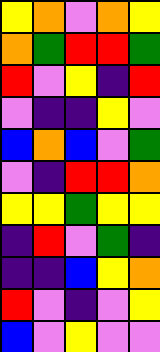[["yellow", "orange", "violet", "orange", "yellow"], ["orange", "green", "red", "red", "green"], ["red", "violet", "yellow", "indigo", "red"], ["violet", "indigo", "indigo", "yellow", "violet"], ["blue", "orange", "blue", "violet", "green"], ["violet", "indigo", "red", "red", "orange"], ["yellow", "yellow", "green", "yellow", "yellow"], ["indigo", "red", "violet", "green", "indigo"], ["indigo", "indigo", "blue", "yellow", "orange"], ["red", "violet", "indigo", "violet", "yellow"], ["blue", "violet", "yellow", "violet", "violet"]]